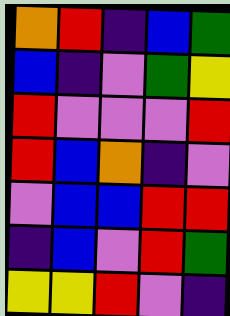[["orange", "red", "indigo", "blue", "green"], ["blue", "indigo", "violet", "green", "yellow"], ["red", "violet", "violet", "violet", "red"], ["red", "blue", "orange", "indigo", "violet"], ["violet", "blue", "blue", "red", "red"], ["indigo", "blue", "violet", "red", "green"], ["yellow", "yellow", "red", "violet", "indigo"]]